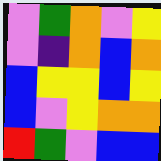[["violet", "green", "orange", "violet", "yellow"], ["violet", "indigo", "orange", "blue", "orange"], ["blue", "yellow", "yellow", "blue", "yellow"], ["blue", "violet", "yellow", "orange", "orange"], ["red", "green", "violet", "blue", "blue"]]